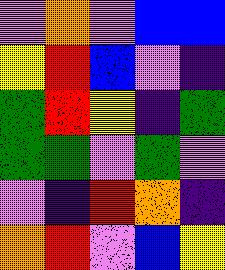[["violet", "orange", "violet", "blue", "blue"], ["yellow", "red", "blue", "violet", "indigo"], ["green", "red", "yellow", "indigo", "green"], ["green", "green", "violet", "green", "violet"], ["violet", "indigo", "red", "orange", "indigo"], ["orange", "red", "violet", "blue", "yellow"]]